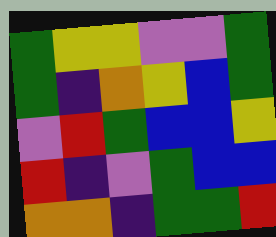[["green", "yellow", "yellow", "violet", "violet", "green"], ["green", "indigo", "orange", "yellow", "blue", "green"], ["violet", "red", "green", "blue", "blue", "yellow"], ["red", "indigo", "violet", "green", "blue", "blue"], ["orange", "orange", "indigo", "green", "green", "red"]]